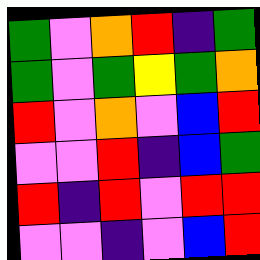[["green", "violet", "orange", "red", "indigo", "green"], ["green", "violet", "green", "yellow", "green", "orange"], ["red", "violet", "orange", "violet", "blue", "red"], ["violet", "violet", "red", "indigo", "blue", "green"], ["red", "indigo", "red", "violet", "red", "red"], ["violet", "violet", "indigo", "violet", "blue", "red"]]